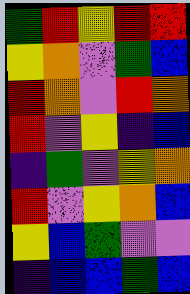[["green", "red", "yellow", "red", "red"], ["yellow", "orange", "violet", "green", "blue"], ["red", "orange", "violet", "red", "orange"], ["red", "violet", "yellow", "indigo", "blue"], ["indigo", "green", "violet", "yellow", "orange"], ["red", "violet", "yellow", "orange", "blue"], ["yellow", "blue", "green", "violet", "violet"], ["indigo", "blue", "blue", "green", "blue"]]